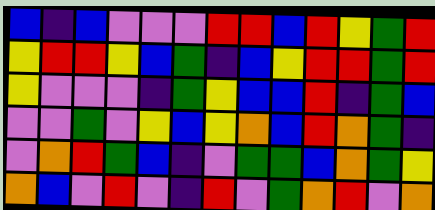[["blue", "indigo", "blue", "violet", "violet", "violet", "red", "red", "blue", "red", "yellow", "green", "red"], ["yellow", "red", "red", "yellow", "blue", "green", "indigo", "blue", "yellow", "red", "red", "green", "red"], ["yellow", "violet", "violet", "violet", "indigo", "green", "yellow", "blue", "blue", "red", "indigo", "green", "blue"], ["violet", "violet", "green", "violet", "yellow", "blue", "yellow", "orange", "blue", "red", "orange", "green", "indigo"], ["violet", "orange", "red", "green", "blue", "indigo", "violet", "green", "green", "blue", "orange", "green", "yellow"], ["orange", "blue", "violet", "red", "violet", "indigo", "red", "violet", "green", "orange", "red", "violet", "orange"]]